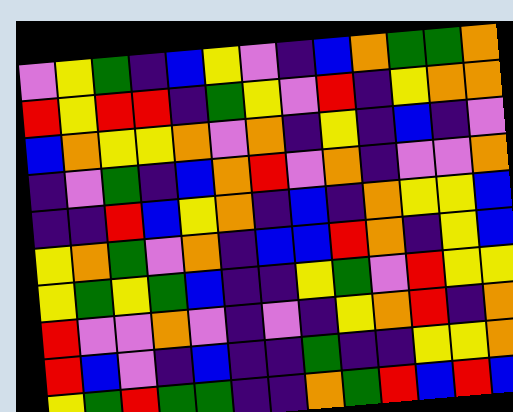[["violet", "yellow", "green", "indigo", "blue", "yellow", "violet", "indigo", "blue", "orange", "green", "green", "orange"], ["red", "yellow", "red", "red", "indigo", "green", "yellow", "violet", "red", "indigo", "yellow", "orange", "orange"], ["blue", "orange", "yellow", "yellow", "orange", "violet", "orange", "indigo", "yellow", "indigo", "blue", "indigo", "violet"], ["indigo", "violet", "green", "indigo", "blue", "orange", "red", "violet", "orange", "indigo", "violet", "violet", "orange"], ["indigo", "indigo", "red", "blue", "yellow", "orange", "indigo", "blue", "indigo", "orange", "yellow", "yellow", "blue"], ["yellow", "orange", "green", "violet", "orange", "indigo", "blue", "blue", "red", "orange", "indigo", "yellow", "blue"], ["yellow", "green", "yellow", "green", "blue", "indigo", "indigo", "yellow", "green", "violet", "red", "yellow", "yellow"], ["red", "violet", "violet", "orange", "violet", "indigo", "violet", "indigo", "yellow", "orange", "red", "indigo", "orange"], ["red", "blue", "violet", "indigo", "blue", "indigo", "indigo", "green", "indigo", "indigo", "yellow", "yellow", "orange"], ["yellow", "green", "red", "green", "green", "indigo", "indigo", "orange", "green", "red", "blue", "red", "blue"]]